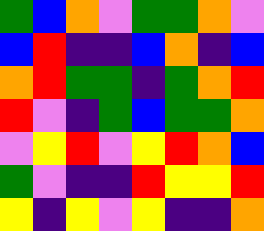[["green", "blue", "orange", "violet", "green", "green", "orange", "violet"], ["blue", "red", "indigo", "indigo", "blue", "orange", "indigo", "blue"], ["orange", "red", "green", "green", "indigo", "green", "orange", "red"], ["red", "violet", "indigo", "green", "blue", "green", "green", "orange"], ["violet", "yellow", "red", "violet", "yellow", "red", "orange", "blue"], ["green", "violet", "indigo", "indigo", "red", "yellow", "yellow", "red"], ["yellow", "indigo", "yellow", "violet", "yellow", "indigo", "indigo", "orange"]]